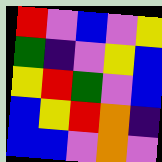[["red", "violet", "blue", "violet", "yellow"], ["green", "indigo", "violet", "yellow", "blue"], ["yellow", "red", "green", "violet", "blue"], ["blue", "yellow", "red", "orange", "indigo"], ["blue", "blue", "violet", "orange", "violet"]]